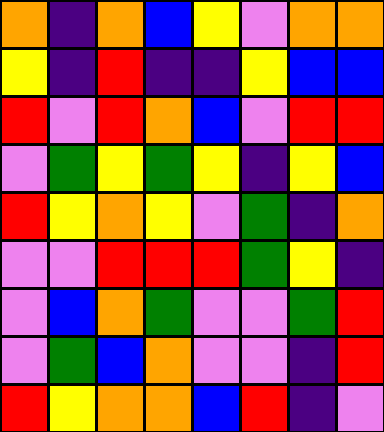[["orange", "indigo", "orange", "blue", "yellow", "violet", "orange", "orange"], ["yellow", "indigo", "red", "indigo", "indigo", "yellow", "blue", "blue"], ["red", "violet", "red", "orange", "blue", "violet", "red", "red"], ["violet", "green", "yellow", "green", "yellow", "indigo", "yellow", "blue"], ["red", "yellow", "orange", "yellow", "violet", "green", "indigo", "orange"], ["violet", "violet", "red", "red", "red", "green", "yellow", "indigo"], ["violet", "blue", "orange", "green", "violet", "violet", "green", "red"], ["violet", "green", "blue", "orange", "violet", "violet", "indigo", "red"], ["red", "yellow", "orange", "orange", "blue", "red", "indigo", "violet"]]